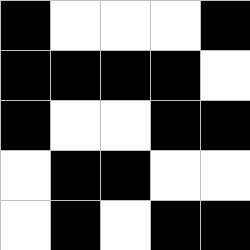[["black", "white", "white", "white", "black"], ["black", "black", "black", "black", "white"], ["black", "white", "white", "black", "black"], ["white", "black", "black", "white", "white"], ["white", "black", "white", "black", "black"]]